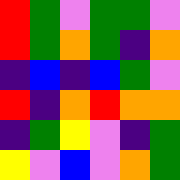[["red", "green", "violet", "green", "green", "violet"], ["red", "green", "orange", "green", "indigo", "orange"], ["indigo", "blue", "indigo", "blue", "green", "violet"], ["red", "indigo", "orange", "red", "orange", "orange"], ["indigo", "green", "yellow", "violet", "indigo", "green"], ["yellow", "violet", "blue", "violet", "orange", "green"]]